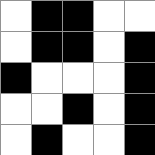[["white", "black", "black", "white", "white"], ["white", "black", "black", "white", "black"], ["black", "white", "white", "white", "black"], ["white", "white", "black", "white", "black"], ["white", "black", "white", "white", "black"]]